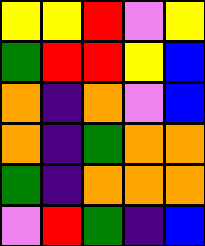[["yellow", "yellow", "red", "violet", "yellow"], ["green", "red", "red", "yellow", "blue"], ["orange", "indigo", "orange", "violet", "blue"], ["orange", "indigo", "green", "orange", "orange"], ["green", "indigo", "orange", "orange", "orange"], ["violet", "red", "green", "indigo", "blue"]]